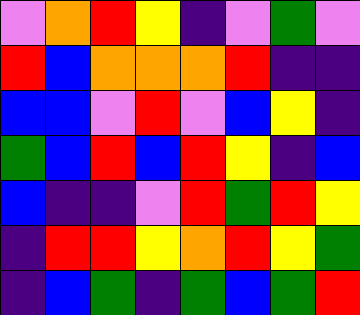[["violet", "orange", "red", "yellow", "indigo", "violet", "green", "violet"], ["red", "blue", "orange", "orange", "orange", "red", "indigo", "indigo"], ["blue", "blue", "violet", "red", "violet", "blue", "yellow", "indigo"], ["green", "blue", "red", "blue", "red", "yellow", "indigo", "blue"], ["blue", "indigo", "indigo", "violet", "red", "green", "red", "yellow"], ["indigo", "red", "red", "yellow", "orange", "red", "yellow", "green"], ["indigo", "blue", "green", "indigo", "green", "blue", "green", "red"]]